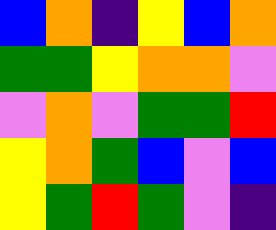[["blue", "orange", "indigo", "yellow", "blue", "orange"], ["green", "green", "yellow", "orange", "orange", "violet"], ["violet", "orange", "violet", "green", "green", "red"], ["yellow", "orange", "green", "blue", "violet", "blue"], ["yellow", "green", "red", "green", "violet", "indigo"]]